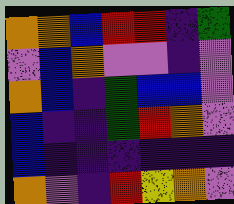[["orange", "orange", "blue", "red", "red", "indigo", "green"], ["violet", "blue", "orange", "violet", "violet", "indigo", "violet"], ["orange", "blue", "indigo", "green", "blue", "blue", "violet"], ["blue", "indigo", "indigo", "green", "red", "orange", "violet"], ["blue", "indigo", "indigo", "indigo", "indigo", "indigo", "indigo"], ["orange", "violet", "indigo", "red", "yellow", "orange", "violet"]]